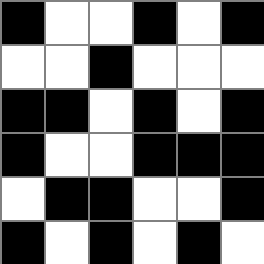[["black", "white", "white", "black", "white", "black"], ["white", "white", "black", "white", "white", "white"], ["black", "black", "white", "black", "white", "black"], ["black", "white", "white", "black", "black", "black"], ["white", "black", "black", "white", "white", "black"], ["black", "white", "black", "white", "black", "white"]]